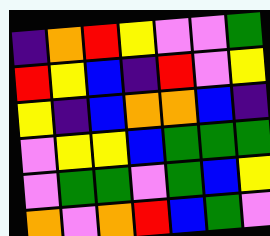[["indigo", "orange", "red", "yellow", "violet", "violet", "green"], ["red", "yellow", "blue", "indigo", "red", "violet", "yellow"], ["yellow", "indigo", "blue", "orange", "orange", "blue", "indigo"], ["violet", "yellow", "yellow", "blue", "green", "green", "green"], ["violet", "green", "green", "violet", "green", "blue", "yellow"], ["orange", "violet", "orange", "red", "blue", "green", "violet"]]